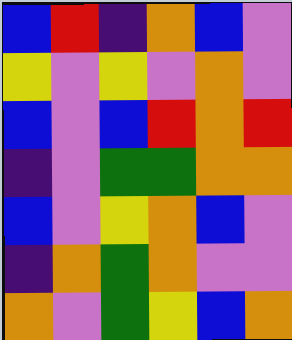[["blue", "red", "indigo", "orange", "blue", "violet"], ["yellow", "violet", "yellow", "violet", "orange", "violet"], ["blue", "violet", "blue", "red", "orange", "red"], ["indigo", "violet", "green", "green", "orange", "orange"], ["blue", "violet", "yellow", "orange", "blue", "violet"], ["indigo", "orange", "green", "orange", "violet", "violet"], ["orange", "violet", "green", "yellow", "blue", "orange"]]